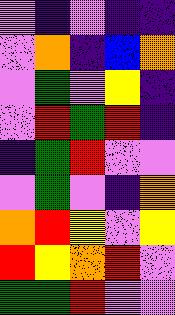[["violet", "indigo", "violet", "indigo", "indigo"], ["violet", "orange", "indigo", "blue", "orange"], ["violet", "green", "violet", "yellow", "indigo"], ["violet", "red", "green", "red", "indigo"], ["indigo", "green", "red", "violet", "violet"], ["violet", "green", "violet", "indigo", "orange"], ["orange", "red", "yellow", "violet", "yellow"], ["red", "yellow", "orange", "red", "violet"], ["green", "green", "red", "violet", "violet"]]